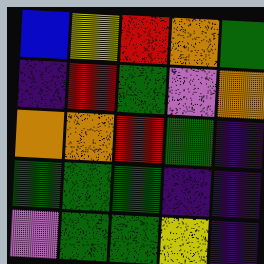[["blue", "yellow", "red", "orange", "green"], ["indigo", "red", "green", "violet", "orange"], ["orange", "orange", "red", "green", "indigo"], ["green", "green", "green", "indigo", "indigo"], ["violet", "green", "green", "yellow", "indigo"]]